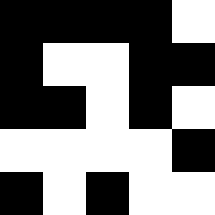[["black", "black", "black", "black", "white"], ["black", "white", "white", "black", "black"], ["black", "black", "white", "black", "white"], ["white", "white", "white", "white", "black"], ["black", "white", "black", "white", "white"]]